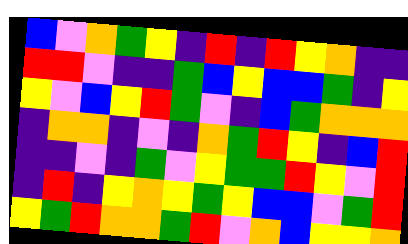[["blue", "violet", "orange", "green", "yellow", "indigo", "red", "indigo", "red", "yellow", "orange", "indigo", "indigo"], ["red", "red", "violet", "indigo", "indigo", "green", "blue", "yellow", "blue", "blue", "green", "indigo", "yellow"], ["yellow", "violet", "blue", "yellow", "red", "green", "violet", "indigo", "blue", "green", "orange", "orange", "orange"], ["indigo", "orange", "orange", "indigo", "violet", "indigo", "orange", "green", "red", "yellow", "indigo", "blue", "red"], ["indigo", "indigo", "violet", "indigo", "green", "violet", "yellow", "green", "green", "red", "yellow", "violet", "red"], ["indigo", "red", "indigo", "yellow", "orange", "yellow", "green", "yellow", "blue", "blue", "violet", "green", "red"], ["yellow", "green", "red", "orange", "orange", "green", "red", "violet", "orange", "blue", "yellow", "yellow", "orange"]]